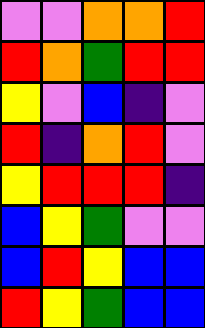[["violet", "violet", "orange", "orange", "red"], ["red", "orange", "green", "red", "red"], ["yellow", "violet", "blue", "indigo", "violet"], ["red", "indigo", "orange", "red", "violet"], ["yellow", "red", "red", "red", "indigo"], ["blue", "yellow", "green", "violet", "violet"], ["blue", "red", "yellow", "blue", "blue"], ["red", "yellow", "green", "blue", "blue"]]